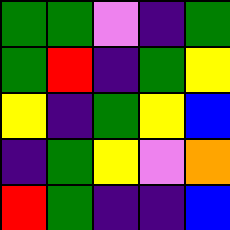[["green", "green", "violet", "indigo", "green"], ["green", "red", "indigo", "green", "yellow"], ["yellow", "indigo", "green", "yellow", "blue"], ["indigo", "green", "yellow", "violet", "orange"], ["red", "green", "indigo", "indigo", "blue"]]